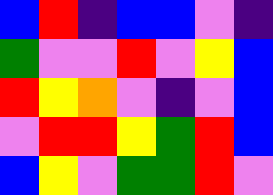[["blue", "red", "indigo", "blue", "blue", "violet", "indigo"], ["green", "violet", "violet", "red", "violet", "yellow", "blue"], ["red", "yellow", "orange", "violet", "indigo", "violet", "blue"], ["violet", "red", "red", "yellow", "green", "red", "blue"], ["blue", "yellow", "violet", "green", "green", "red", "violet"]]